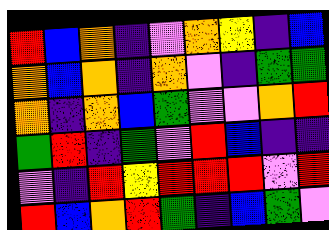[["red", "blue", "orange", "indigo", "violet", "orange", "yellow", "indigo", "blue"], ["orange", "blue", "orange", "indigo", "orange", "violet", "indigo", "green", "green"], ["orange", "indigo", "orange", "blue", "green", "violet", "violet", "orange", "red"], ["green", "red", "indigo", "green", "violet", "red", "blue", "indigo", "indigo"], ["violet", "indigo", "red", "yellow", "red", "red", "red", "violet", "red"], ["red", "blue", "orange", "red", "green", "indigo", "blue", "green", "violet"]]